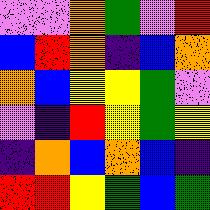[["violet", "violet", "orange", "green", "violet", "red"], ["blue", "red", "orange", "indigo", "blue", "orange"], ["orange", "blue", "yellow", "yellow", "green", "violet"], ["violet", "indigo", "red", "yellow", "green", "yellow"], ["indigo", "orange", "blue", "orange", "blue", "indigo"], ["red", "red", "yellow", "green", "blue", "green"]]